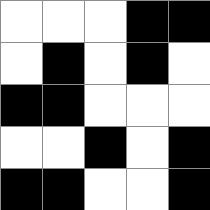[["white", "white", "white", "black", "black"], ["white", "black", "white", "black", "white"], ["black", "black", "white", "white", "white"], ["white", "white", "black", "white", "black"], ["black", "black", "white", "white", "black"]]